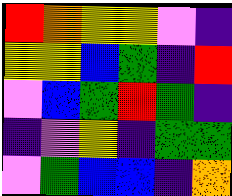[["red", "orange", "yellow", "yellow", "violet", "indigo"], ["yellow", "yellow", "blue", "green", "indigo", "red"], ["violet", "blue", "green", "red", "green", "indigo"], ["indigo", "violet", "yellow", "indigo", "green", "green"], ["violet", "green", "blue", "blue", "indigo", "orange"]]